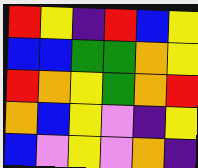[["red", "yellow", "indigo", "red", "blue", "yellow"], ["blue", "blue", "green", "green", "orange", "yellow"], ["red", "orange", "yellow", "green", "orange", "red"], ["orange", "blue", "yellow", "violet", "indigo", "yellow"], ["blue", "violet", "yellow", "violet", "orange", "indigo"]]